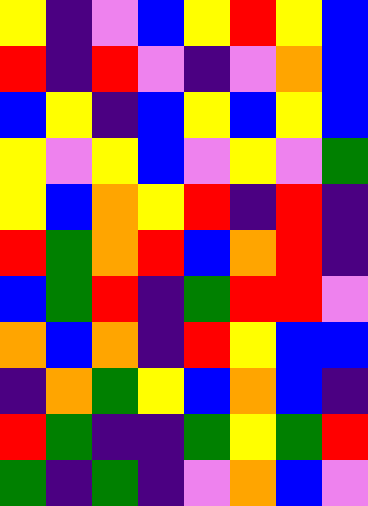[["yellow", "indigo", "violet", "blue", "yellow", "red", "yellow", "blue"], ["red", "indigo", "red", "violet", "indigo", "violet", "orange", "blue"], ["blue", "yellow", "indigo", "blue", "yellow", "blue", "yellow", "blue"], ["yellow", "violet", "yellow", "blue", "violet", "yellow", "violet", "green"], ["yellow", "blue", "orange", "yellow", "red", "indigo", "red", "indigo"], ["red", "green", "orange", "red", "blue", "orange", "red", "indigo"], ["blue", "green", "red", "indigo", "green", "red", "red", "violet"], ["orange", "blue", "orange", "indigo", "red", "yellow", "blue", "blue"], ["indigo", "orange", "green", "yellow", "blue", "orange", "blue", "indigo"], ["red", "green", "indigo", "indigo", "green", "yellow", "green", "red"], ["green", "indigo", "green", "indigo", "violet", "orange", "blue", "violet"]]